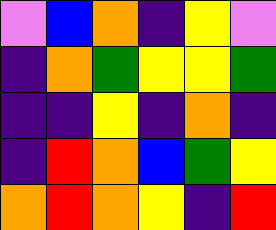[["violet", "blue", "orange", "indigo", "yellow", "violet"], ["indigo", "orange", "green", "yellow", "yellow", "green"], ["indigo", "indigo", "yellow", "indigo", "orange", "indigo"], ["indigo", "red", "orange", "blue", "green", "yellow"], ["orange", "red", "orange", "yellow", "indigo", "red"]]